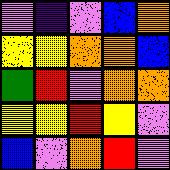[["violet", "indigo", "violet", "blue", "orange"], ["yellow", "yellow", "orange", "orange", "blue"], ["green", "red", "violet", "orange", "orange"], ["yellow", "yellow", "red", "yellow", "violet"], ["blue", "violet", "orange", "red", "violet"]]